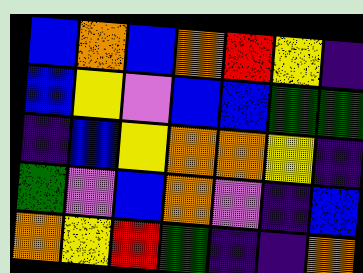[["blue", "orange", "blue", "orange", "red", "yellow", "indigo"], ["blue", "yellow", "violet", "blue", "blue", "green", "green"], ["indigo", "blue", "yellow", "orange", "orange", "yellow", "indigo"], ["green", "violet", "blue", "orange", "violet", "indigo", "blue"], ["orange", "yellow", "red", "green", "indigo", "indigo", "orange"]]